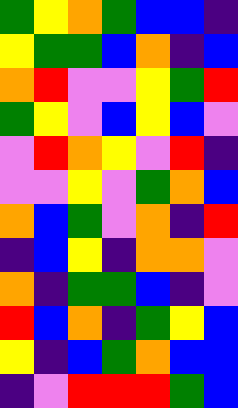[["green", "yellow", "orange", "green", "blue", "blue", "indigo"], ["yellow", "green", "green", "blue", "orange", "indigo", "blue"], ["orange", "red", "violet", "violet", "yellow", "green", "red"], ["green", "yellow", "violet", "blue", "yellow", "blue", "violet"], ["violet", "red", "orange", "yellow", "violet", "red", "indigo"], ["violet", "violet", "yellow", "violet", "green", "orange", "blue"], ["orange", "blue", "green", "violet", "orange", "indigo", "red"], ["indigo", "blue", "yellow", "indigo", "orange", "orange", "violet"], ["orange", "indigo", "green", "green", "blue", "indigo", "violet"], ["red", "blue", "orange", "indigo", "green", "yellow", "blue"], ["yellow", "indigo", "blue", "green", "orange", "blue", "blue"], ["indigo", "violet", "red", "red", "red", "green", "blue"]]